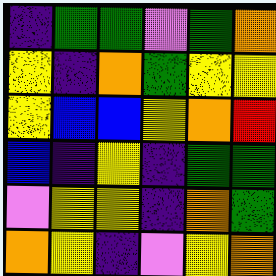[["indigo", "green", "green", "violet", "green", "orange"], ["yellow", "indigo", "orange", "green", "yellow", "yellow"], ["yellow", "blue", "blue", "yellow", "orange", "red"], ["blue", "indigo", "yellow", "indigo", "green", "green"], ["violet", "yellow", "yellow", "indigo", "orange", "green"], ["orange", "yellow", "indigo", "violet", "yellow", "orange"]]